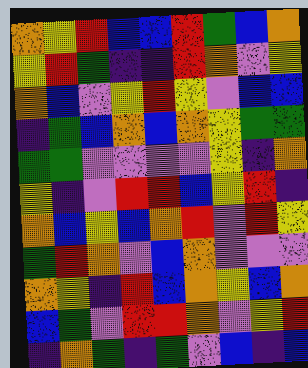[["orange", "yellow", "red", "blue", "blue", "red", "green", "blue", "orange"], ["yellow", "red", "green", "indigo", "indigo", "red", "orange", "violet", "yellow"], ["orange", "blue", "violet", "yellow", "red", "yellow", "violet", "blue", "blue"], ["indigo", "green", "blue", "orange", "blue", "orange", "yellow", "green", "green"], ["green", "green", "violet", "violet", "violet", "violet", "yellow", "indigo", "orange"], ["yellow", "indigo", "violet", "red", "red", "blue", "yellow", "red", "indigo"], ["orange", "blue", "yellow", "blue", "orange", "red", "violet", "red", "yellow"], ["green", "red", "orange", "violet", "blue", "orange", "violet", "violet", "violet"], ["orange", "yellow", "indigo", "red", "blue", "orange", "yellow", "blue", "orange"], ["blue", "green", "violet", "red", "red", "orange", "violet", "yellow", "red"], ["indigo", "orange", "green", "indigo", "green", "violet", "blue", "indigo", "blue"]]